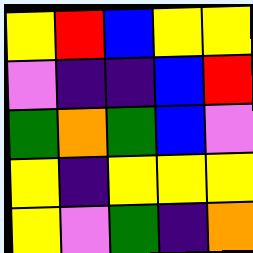[["yellow", "red", "blue", "yellow", "yellow"], ["violet", "indigo", "indigo", "blue", "red"], ["green", "orange", "green", "blue", "violet"], ["yellow", "indigo", "yellow", "yellow", "yellow"], ["yellow", "violet", "green", "indigo", "orange"]]